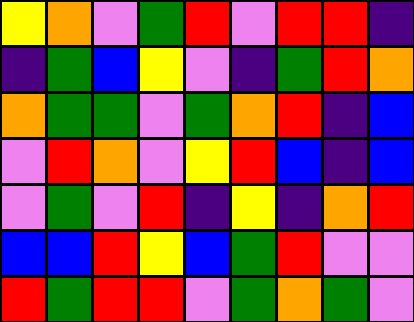[["yellow", "orange", "violet", "green", "red", "violet", "red", "red", "indigo"], ["indigo", "green", "blue", "yellow", "violet", "indigo", "green", "red", "orange"], ["orange", "green", "green", "violet", "green", "orange", "red", "indigo", "blue"], ["violet", "red", "orange", "violet", "yellow", "red", "blue", "indigo", "blue"], ["violet", "green", "violet", "red", "indigo", "yellow", "indigo", "orange", "red"], ["blue", "blue", "red", "yellow", "blue", "green", "red", "violet", "violet"], ["red", "green", "red", "red", "violet", "green", "orange", "green", "violet"]]